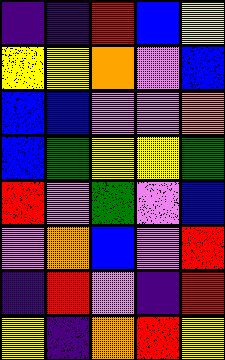[["indigo", "indigo", "red", "blue", "yellow"], ["yellow", "yellow", "orange", "violet", "blue"], ["blue", "blue", "violet", "violet", "orange"], ["blue", "green", "yellow", "yellow", "green"], ["red", "violet", "green", "violet", "blue"], ["violet", "orange", "blue", "violet", "red"], ["indigo", "red", "violet", "indigo", "red"], ["yellow", "indigo", "orange", "red", "yellow"]]